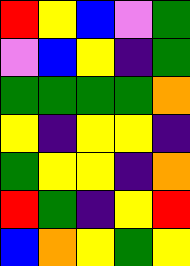[["red", "yellow", "blue", "violet", "green"], ["violet", "blue", "yellow", "indigo", "green"], ["green", "green", "green", "green", "orange"], ["yellow", "indigo", "yellow", "yellow", "indigo"], ["green", "yellow", "yellow", "indigo", "orange"], ["red", "green", "indigo", "yellow", "red"], ["blue", "orange", "yellow", "green", "yellow"]]